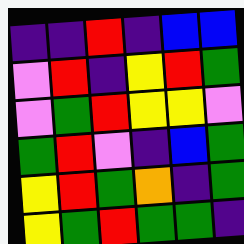[["indigo", "indigo", "red", "indigo", "blue", "blue"], ["violet", "red", "indigo", "yellow", "red", "green"], ["violet", "green", "red", "yellow", "yellow", "violet"], ["green", "red", "violet", "indigo", "blue", "green"], ["yellow", "red", "green", "orange", "indigo", "green"], ["yellow", "green", "red", "green", "green", "indigo"]]